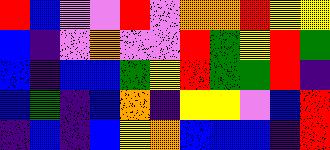[["red", "blue", "violet", "violet", "red", "violet", "orange", "orange", "red", "yellow", "yellow"], ["blue", "indigo", "violet", "orange", "violet", "violet", "red", "green", "yellow", "red", "green"], ["blue", "indigo", "blue", "blue", "green", "yellow", "red", "green", "green", "red", "indigo"], ["blue", "green", "indigo", "blue", "orange", "indigo", "yellow", "yellow", "violet", "blue", "red"], ["indigo", "blue", "indigo", "blue", "yellow", "orange", "blue", "blue", "blue", "indigo", "red"]]